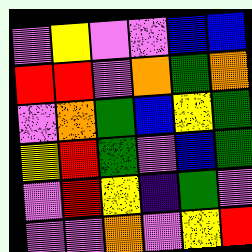[["violet", "yellow", "violet", "violet", "blue", "blue"], ["red", "red", "violet", "orange", "green", "orange"], ["violet", "orange", "green", "blue", "yellow", "green"], ["yellow", "red", "green", "violet", "blue", "green"], ["violet", "red", "yellow", "indigo", "green", "violet"], ["violet", "violet", "orange", "violet", "yellow", "red"]]